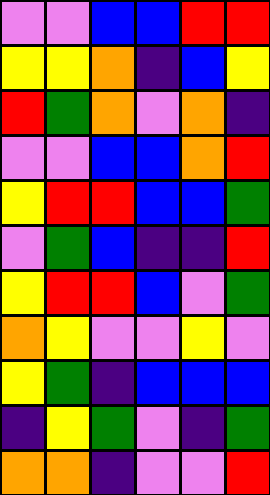[["violet", "violet", "blue", "blue", "red", "red"], ["yellow", "yellow", "orange", "indigo", "blue", "yellow"], ["red", "green", "orange", "violet", "orange", "indigo"], ["violet", "violet", "blue", "blue", "orange", "red"], ["yellow", "red", "red", "blue", "blue", "green"], ["violet", "green", "blue", "indigo", "indigo", "red"], ["yellow", "red", "red", "blue", "violet", "green"], ["orange", "yellow", "violet", "violet", "yellow", "violet"], ["yellow", "green", "indigo", "blue", "blue", "blue"], ["indigo", "yellow", "green", "violet", "indigo", "green"], ["orange", "orange", "indigo", "violet", "violet", "red"]]